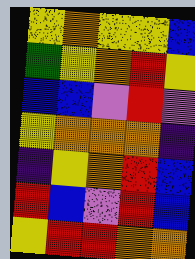[["yellow", "orange", "yellow", "yellow", "blue"], ["green", "yellow", "orange", "red", "yellow"], ["blue", "blue", "violet", "red", "violet"], ["yellow", "orange", "orange", "orange", "indigo"], ["indigo", "yellow", "orange", "red", "blue"], ["red", "blue", "violet", "red", "blue"], ["yellow", "red", "red", "orange", "orange"]]